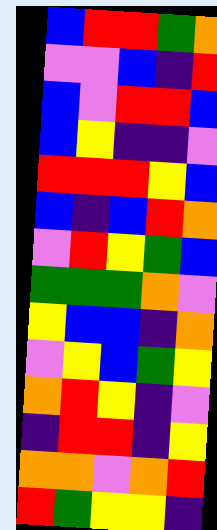[["blue", "red", "red", "green", "orange"], ["violet", "violet", "blue", "indigo", "red"], ["blue", "violet", "red", "red", "blue"], ["blue", "yellow", "indigo", "indigo", "violet"], ["red", "red", "red", "yellow", "blue"], ["blue", "indigo", "blue", "red", "orange"], ["violet", "red", "yellow", "green", "blue"], ["green", "green", "green", "orange", "violet"], ["yellow", "blue", "blue", "indigo", "orange"], ["violet", "yellow", "blue", "green", "yellow"], ["orange", "red", "yellow", "indigo", "violet"], ["indigo", "red", "red", "indigo", "yellow"], ["orange", "orange", "violet", "orange", "red"], ["red", "green", "yellow", "yellow", "indigo"]]